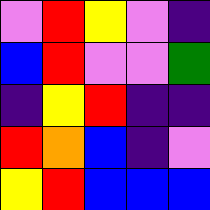[["violet", "red", "yellow", "violet", "indigo"], ["blue", "red", "violet", "violet", "green"], ["indigo", "yellow", "red", "indigo", "indigo"], ["red", "orange", "blue", "indigo", "violet"], ["yellow", "red", "blue", "blue", "blue"]]